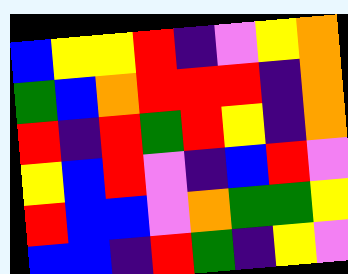[["blue", "yellow", "yellow", "red", "indigo", "violet", "yellow", "orange"], ["green", "blue", "orange", "red", "red", "red", "indigo", "orange"], ["red", "indigo", "red", "green", "red", "yellow", "indigo", "orange"], ["yellow", "blue", "red", "violet", "indigo", "blue", "red", "violet"], ["red", "blue", "blue", "violet", "orange", "green", "green", "yellow"], ["blue", "blue", "indigo", "red", "green", "indigo", "yellow", "violet"]]